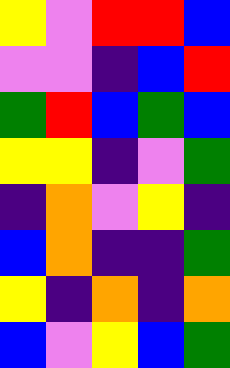[["yellow", "violet", "red", "red", "blue"], ["violet", "violet", "indigo", "blue", "red"], ["green", "red", "blue", "green", "blue"], ["yellow", "yellow", "indigo", "violet", "green"], ["indigo", "orange", "violet", "yellow", "indigo"], ["blue", "orange", "indigo", "indigo", "green"], ["yellow", "indigo", "orange", "indigo", "orange"], ["blue", "violet", "yellow", "blue", "green"]]